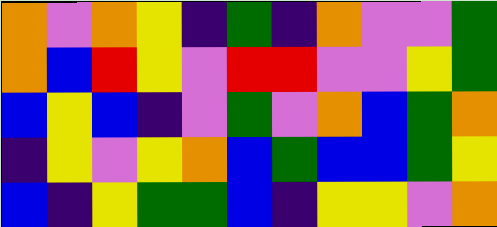[["orange", "violet", "orange", "yellow", "indigo", "green", "indigo", "orange", "violet", "violet", "green"], ["orange", "blue", "red", "yellow", "violet", "red", "red", "violet", "violet", "yellow", "green"], ["blue", "yellow", "blue", "indigo", "violet", "green", "violet", "orange", "blue", "green", "orange"], ["indigo", "yellow", "violet", "yellow", "orange", "blue", "green", "blue", "blue", "green", "yellow"], ["blue", "indigo", "yellow", "green", "green", "blue", "indigo", "yellow", "yellow", "violet", "orange"]]